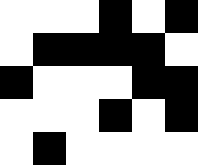[["white", "white", "white", "black", "white", "black"], ["white", "black", "black", "black", "black", "white"], ["black", "white", "white", "white", "black", "black"], ["white", "white", "white", "black", "white", "black"], ["white", "black", "white", "white", "white", "white"]]